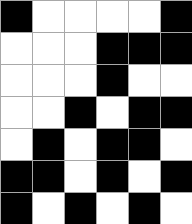[["black", "white", "white", "white", "white", "black"], ["white", "white", "white", "black", "black", "black"], ["white", "white", "white", "black", "white", "white"], ["white", "white", "black", "white", "black", "black"], ["white", "black", "white", "black", "black", "white"], ["black", "black", "white", "black", "white", "black"], ["black", "white", "black", "white", "black", "white"]]